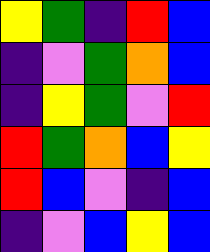[["yellow", "green", "indigo", "red", "blue"], ["indigo", "violet", "green", "orange", "blue"], ["indigo", "yellow", "green", "violet", "red"], ["red", "green", "orange", "blue", "yellow"], ["red", "blue", "violet", "indigo", "blue"], ["indigo", "violet", "blue", "yellow", "blue"]]